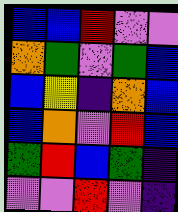[["blue", "blue", "red", "violet", "violet"], ["orange", "green", "violet", "green", "blue"], ["blue", "yellow", "indigo", "orange", "blue"], ["blue", "orange", "violet", "red", "blue"], ["green", "red", "blue", "green", "indigo"], ["violet", "violet", "red", "violet", "indigo"]]